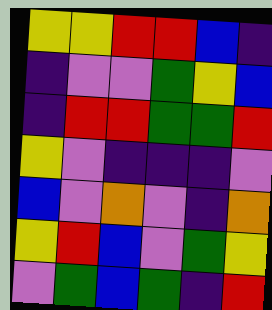[["yellow", "yellow", "red", "red", "blue", "indigo"], ["indigo", "violet", "violet", "green", "yellow", "blue"], ["indigo", "red", "red", "green", "green", "red"], ["yellow", "violet", "indigo", "indigo", "indigo", "violet"], ["blue", "violet", "orange", "violet", "indigo", "orange"], ["yellow", "red", "blue", "violet", "green", "yellow"], ["violet", "green", "blue", "green", "indigo", "red"]]